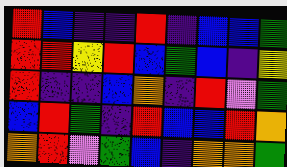[["red", "blue", "indigo", "indigo", "red", "indigo", "blue", "blue", "green"], ["red", "red", "yellow", "red", "blue", "green", "blue", "indigo", "yellow"], ["red", "indigo", "indigo", "blue", "orange", "indigo", "red", "violet", "green"], ["blue", "red", "green", "indigo", "red", "blue", "blue", "red", "orange"], ["orange", "red", "violet", "green", "blue", "indigo", "orange", "orange", "green"]]